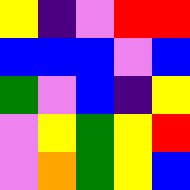[["yellow", "indigo", "violet", "red", "red"], ["blue", "blue", "blue", "violet", "blue"], ["green", "violet", "blue", "indigo", "yellow"], ["violet", "yellow", "green", "yellow", "red"], ["violet", "orange", "green", "yellow", "blue"]]